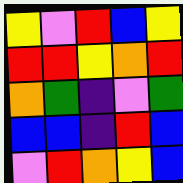[["yellow", "violet", "red", "blue", "yellow"], ["red", "red", "yellow", "orange", "red"], ["orange", "green", "indigo", "violet", "green"], ["blue", "blue", "indigo", "red", "blue"], ["violet", "red", "orange", "yellow", "blue"]]